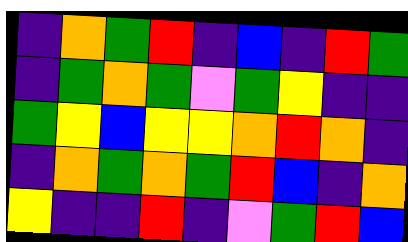[["indigo", "orange", "green", "red", "indigo", "blue", "indigo", "red", "green"], ["indigo", "green", "orange", "green", "violet", "green", "yellow", "indigo", "indigo"], ["green", "yellow", "blue", "yellow", "yellow", "orange", "red", "orange", "indigo"], ["indigo", "orange", "green", "orange", "green", "red", "blue", "indigo", "orange"], ["yellow", "indigo", "indigo", "red", "indigo", "violet", "green", "red", "blue"]]